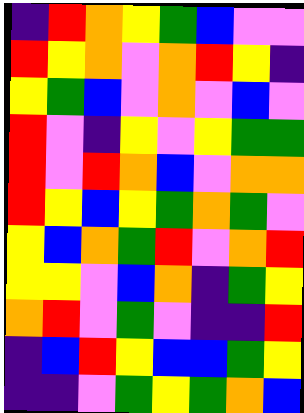[["indigo", "red", "orange", "yellow", "green", "blue", "violet", "violet"], ["red", "yellow", "orange", "violet", "orange", "red", "yellow", "indigo"], ["yellow", "green", "blue", "violet", "orange", "violet", "blue", "violet"], ["red", "violet", "indigo", "yellow", "violet", "yellow", "green", "green"], ["red", "violet", "red", "orange", "blue", "violet", "orange", "orange"], ["red", "yellow", "blue", "yellow", "green", "orange", "green", "violet"], ["yellow", "blue", "orange", "green", "red", "violet", "orange", "red"], ["yellow", "yellow", "violet", "blue", "orange", "indigo", "green", "yellow"], ["orange", "red", "violet", "green", "violet", "indigo", "indigo", "red"], ["indigo", "blue", "red", "yellow", "blue", "blue", "green", "yellow"], ["indigo", "indigo", "violet", "green", "yellow", "green", "orange", "blue"]]